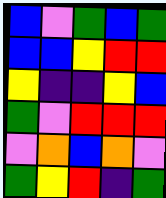[["blue", "violet", "green", "blue", "green"], ["blue", "blue", "yellow", "red", "red"], ["yellow", "indigo", "indigo", "yellow", "blue"], ["green", "violet", "red", "red", "red"], ["violet", "orange", "blue", "orange", "violet"], ["green", "yellow", "red", "indigo", "green"]]